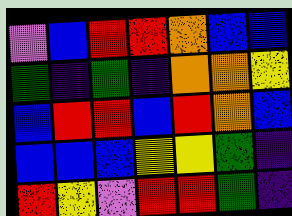[["violet", "blue", "red", "red", "orange", "blue", "blue"], ["green", "indigo", "green", "indigo", "orange", "orange", "yellow"], ["blue", "red", "red", "blue", "red", "orange", "blue"], ["blue", "blue", "blue", "yellow", "yellow", "green", "indigo"], ["red", "yellow", "violet", "red", "red", "green", "indigo"]]